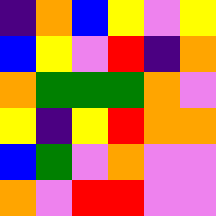[["indigo", "orange", "blue", "yellow", "violet", "yellow"], ["blue", "yellow", "violet", "red", "indigo", "orange"], ["orange", "green", "green", "green", "orange", "violet"], ["yellow", "indigo", "yellow", "red", "orange", "orange"], ["blue", "green", "violet", "orange", "violet", "violet"], ["orange", "violet", "red", "red", "violet", "violet"]]